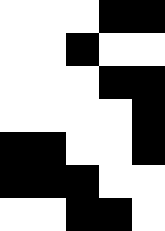[["white", "white", "white", "black", "black"], ["white", "white", "black", "white", "white"], ["white", "white", "white", "black", "black"], ["white", "white", "white", "white", "black"], ["black", "black", "white", "white", "black"], ["black", "black", "black", "white", "white"], ["white", "white", "black", "black", "white"]]